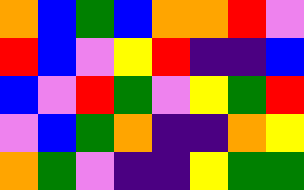[["orange", "blue", "green", "blue", "orange", "orange", "red", "violet"], ["red", "blue", "violet", "yellow", "red", "indigo", "indigo", "blue"], ["blue", "violet", "red", "green", "violet", "yellow", "green", "red"], ["violet", "blue", "green", "orange", "indigo", "indigo", "orange", "yellow"], ["orange", "green", "violet", "indigo", "indigo", "yellow", "green", "green"]]